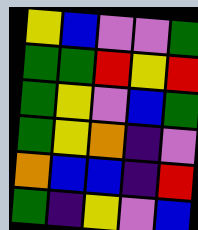[["yellow", "blue", "violet", "violet", "green"], ["green", "green", "red", "yellow", "red"], ["green", "yellow", "violet", "blue", "green"], ["green", "yellow", "orange", "indigo", "violet"], ["orange", "blue", "blue", "indigo", "red"], ["green", "indigo", "yellow", "violet", "blue"]]